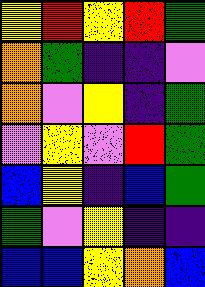[["yellow", "red", "yellow", "red", "green"], ["orange", "green", "indigo", "indigo", "violet"], ["orange", "violet", "yellow", "indigo", "green"], ["violet", "yellow", "violet", "red", "green"], ["blue", "yellow", "indigo", "blue", "green"], ["green", "violet", "yellow", "indigo", "indigo"], ["blue", "blue", "yellow", "orange", "blue"]]